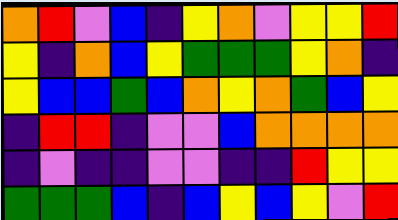[["orange", "red", "violet", "blue", "indigo", "yellow", "orange", "violet", "yellow", "yellow", "red"], ["yellow", "indigo", "orange", "blue", "yellow", "green", "green", "green", "yellow", "orange", "indigo"], ["yellow", "blue", "blue", "green", "blue", "orange", "yellow", "orange", "green", "blue", "yellow"], ["indigo", "red", "red", "indigo", "violet", "violet", "blue", "orange", "orange", "orange", "orange"], ["indigo", "violet", "indigo", "indigo", "violet", "violet", "indigo", "indigo", "red", "yellow", "yellow"], ["green", "green", "green", "blue", "indigo", "blue", "yellow", "blue", "yellow", "violet", "red"]]